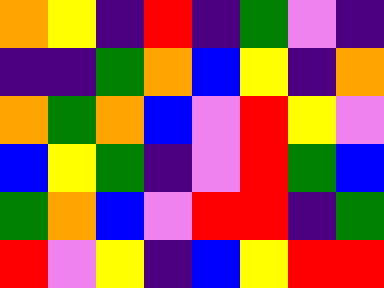[["orange", "yellow", "indigo", "red", "indigo", "green", "violet", "indigo"], ["indigo", "indigo", "green", "orange", "blue", "yellow", "indigo", "orange"], ["orange", "green", "orange", "blue", "violet", "red", "yellow", "violet"], ["blue", "yellow", "green", "indigo", "violet", "red", "green", "blue"], ["green", "orange", "blue", "violet", "red", "red", "indigo", "green"], ["red", "violet", "yellow", "indigo", "blue", "yellow", "red", "red"]]